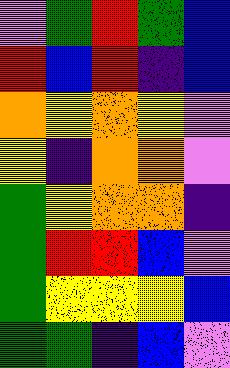[["violet", "green", "red", "green", "blue"], ["red", "blue", "red", "indigo", "blue"], ["orange", "yellow", "orange", "yellow", "violet"], ["yellow", "indigo", "orange", "orange", "violet"], ["green", "yellow", "orange", "orange", "indigo"], ["green", "red", "red", "blue", "violet"], ["green", "yellow", "yellow", "yellow", "blue"], ["green", "green", "indigo", "blue", "violet"]]